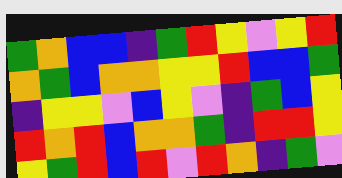[["green", "orange", "blue", "blue", "indigo", "green", "red", "yellow", "violet", "yellow", "red"], ["orange", "green", "blue", "orange", "orange", "yellow", "yellow", "red", "blue", "blue", "green"], ["indigo", "yellow", "yellow", "violet", "blue", "yellow", "violet", "indigo", "green", "blue", "yellow"], ["red", "orange", "red", "blue", "orange", "orange", "green", "indigo", "red", "red", "yellow"], ["yellow", "green", "red", "blue", "red", "violet", "red", "orange", "indigo", "green", "violet"]]